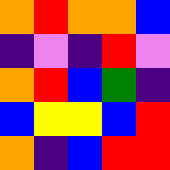[["orange", "red", "orange", "orange", "blue"], ["indigo", "violet", "indigo", "red", "violet"], ["orange", "red", "blue", "green", "indigo"], ["blue", "yellow", "yellow", "blue", "red"], ["orange", "indigo", "blue", "red", "red"]]